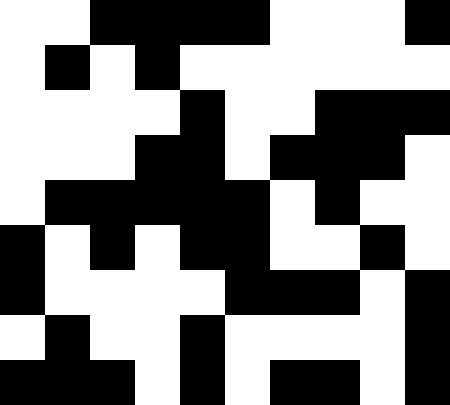[["white", "white", "black", "black", "black", "black", "white", "white", "white", "black"], ["white", "black", "white", "black", "white", "white", "white", "white", "white", "white"], ["white", "white", "white", "white", "black", "white", "white", "black", "black", "black"], ["white", "white", "white", "black", "black", "white", "black", "black", "black", "white"], ["white", "black", "black", "black", "black", "black", "white", "black", "white", "white"], ["black", "white", "black", "white", "black", "black", "white", "white", "black", "white"], ["black", "white", "white", "white", "white", "black", "black", "black", "white", "black"], ["white", "black", "white", "white", "black", "white", "white", "white", "white", "black"], ["black", "black", "black", "white", "black", "white", "black", "black", "white", "black"]]